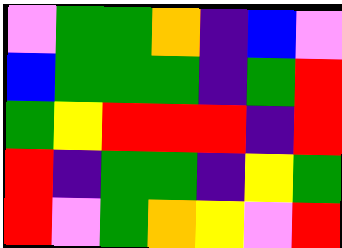[["violet", "green", "green", "orange", "indigo", "blue", "violet"], ["blue", "green", "green", "green", "indigo", "green", "red"], ["green", "yellow", "red", "red", "red", "indigo", "red"], ["red", "indigo", "green", "green", "indigo", "yellow", "green"], ["red", "violet", "green", "orange", "yellow", "violet", "red"]]